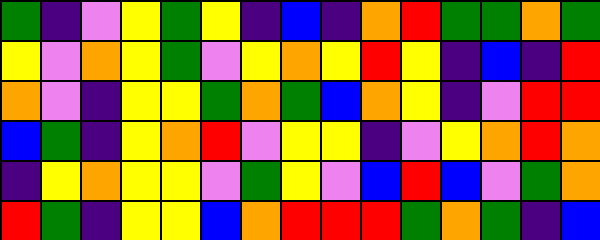[["green", "indigo", "violet", "yellow", "green", "yellow", "indigo", "blue", "indigo", "orange", "red", "green", "green", "orange", "green"], ["yellow", "violet", "orange", "yellow", "green", "violet", "yellow", "orange", "yellow", "red", "yellow", "indigo", "blue", "indigo", "red"], ["orange", "violet", "indigo", "yellow", "yellow", "green", "orange", "green", "blue", "orange", "yellow", "indigo", "violet", "red", "red"], ["blue", "green", "indigo", "yellow", "orange", "red", "violet", "yellow", "yellow", "indigo", "violet", "yellow", "orange", "red", "orange"], ["indigo", "yellow", "orange", "yellow", "yellow", "violet", "green", "yellow", "violet", "blue", "red", "blue", "violet", "green", "orange"], ["red", "green", "indigo", "yellow", "yellow", "blue", "orange", "red", "red", "red", "green", "orange", "green", "indigo", "blue"]]